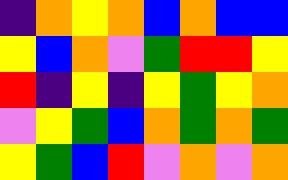[["indigo", "orange", "yellow", "orange", "blue", "orange", "blue", "blue"], ["yellow", "blue", "orange", "violet", "green", "red", "red", "yellow"], ["red", "indigo", "yellow", "indigo", "yellow", "green", "yellow", "orange"], ["violet", "yellow", "green", "blue", "orange", "green", "orange", "green"], ["yellow", "green", "blue", "red", "violet", "orange", "violet", "orange"]]